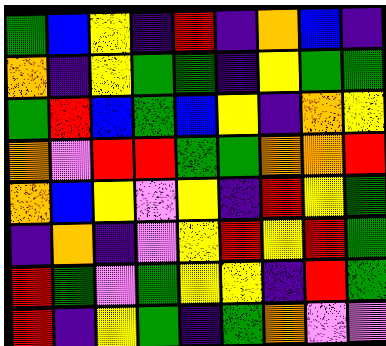[["green", "blue", "yellow", "indigo", "red", "indigo", "orange", "blue", "indigo"], ["orange", "indigo", "yellow", "green", "green", "indigo", "yellow", "green", "green"], ["green", "red", "blue", "green", "blue", "yellow", "indigo", "orange", "yellow"], ["orange", "violet", "red", "red", "green", "green", "orange", "orange", "red"], ["orange", "blue", "yellow", "violet", "yellow", "indigo", "red", "yellow", "green"], ["indigo", "orange", "indigo", "violet", "yellow", "red", "yellow", "red", "green"], ["red", "green", "violet", "green", "yellow", "yellow", "indigo", "red", "green"], ["red", "indigo", "yellow", "green", "indigo", "green", "orange", "violet", "violet"]]